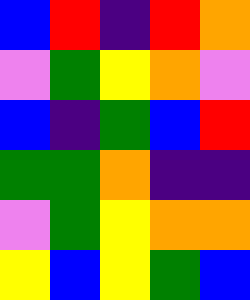[["blue", "red", "indigo", "red", "orange"], ["violet", "green", "yellow", "orange", "violet"], ["blue", "indigo", "green", "blue", "red"], ["green", "green", "orange", "indigo", "indigo"], ["violet", "green", "yellow", "orange", "orange"], ["yellow", "blue", "yellow", "green", "blue"]]